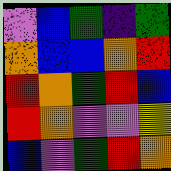[["violet", "blue", "green", "indigo", "green"], ["orange", "blue", "blue", "orange", "red"], ["red", "orange", "green", "red", "blue"], ["red", "orange", "violet", "violet", "yellow"], ["blue", "violet", "green", "red", "orange"]]